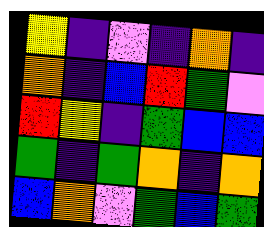[["yellow", "indigo", "violet", "indigo", "orange", "indigo"], ["orange", "indigo", "blue", "red", "green", "violet"], ["red", "yellow", "indigo", "green", "blue", "blue"], ["green", "indigo", "green", "orange", "indigo", "orange"], ["blue", "orange", "violet", "green", "blue", "green"]]